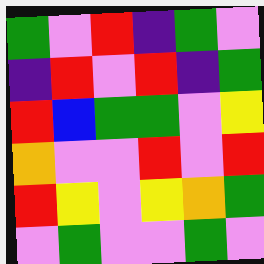[["green", "violet", "red", "indigo", "green", "violet"], ["indigo", "red", "violet", "red", "indigo", "green"], ["red", "blue", "green", "green", "violet", "yellow"], ["orange", "violet", "violet", "red", "violet", "red"], ["red", "yellow", "violet", "yellow", "orange", "green"], ["violet", "green", "violet", "violet", "green", "violet"]]